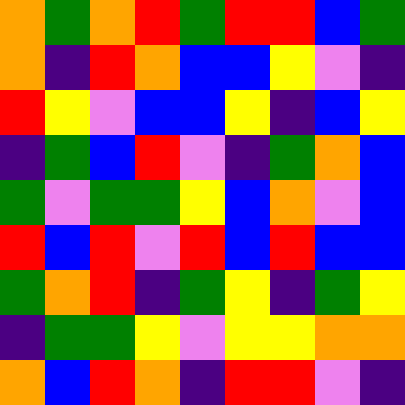[["orange", "green", "orange", "red", "green", "red", "red", "blue", "green"], ["orange", "indigo", "red", "orange", "blue", "blue", "yellow", "violet", "indigo"], ["red", "yellow", "violet", "blue", "blue", "yellow", "indigo", "blue", "yellow"], ["indigo", "green", "blue", "red", "violet", "indigo", "green", "orange", "blue"], ["green", "violet", "green", "green", "yellow", "blue", "orange", "violet", "blue"], ["red", "blue", "red", "violet", "red", "blue", "red", "blue", "blue"], ["green", "orange", "red", "indigo", "green", "yellow", "indigo", "green", "yellow"], ["indigo", "green", "green", "yellow", "violet", "yellow", "yellow", "orange", "orange"], ["orange", "blue", "red", "orange", "indigo", "red", "red", "violet", "indigo"]]